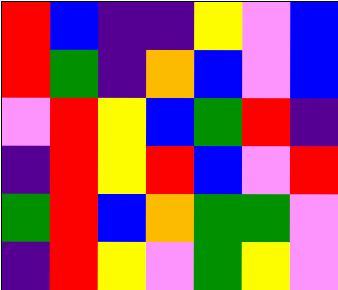[["red", "blue", "indigo", "indigo", "yellow", "violet", "blue"], ["red", "green", "indigo", "orange", "blue", "violet", "blue"], ["violet", "red", "yellow", "blue", "green", "red", "indigo"], ["indigo", "red", "yellow", "red", "blue", "violet", "red"], ["green", "red", "blue", "orange", "green", "green", "violet"], ["indigo", "red", "yellow", "violet", "green", "yellow", "violet"]]